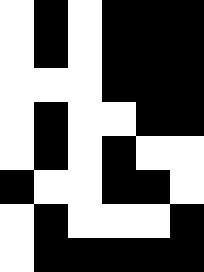[["white", "black", "white", "black", "black", "black"], ["white", "black", "white", "black", "black", "black"], ["white", "white", "white", "black", "black", "black"], ["white", "black", "white", "white", "black", "black"], ["white", "black", "white", "black", "white", "white"], ["black", "white", "white", "black", "black", "white"], ["white", "black", "white", "white", "white", "black"], ["white", "black", "black", "black", "black", "black"]]